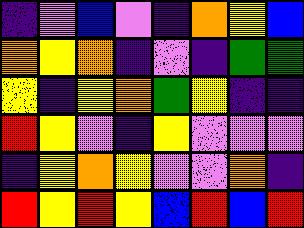[["indigo", "violet", "blue", "violet", "indigo", "orange", "yellow", "blue"], ["orange", "yellow", "orange", "indigo", "violet", "indigo", "green", "green"], ["yellow", "indigo", "yellow", "orange", "green", "yellow", "indigo", "indigo"], ["red", "yellow", "violet", "indigo", "yellow", "violet", "violet", "violet"], ["indigo", "yellow", "orange", "yellow", "violet", "violet", "orange", "indigo"], ["red", "yellow", "red", "yellow", "blue", "red", "blue", "red"]]